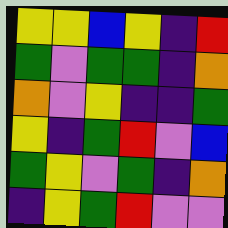[["yellow", "yellow", "blue", "yellow", "indigo", "red"], ["green", "violet", "green", "green", "indigo", "orange"], ["orange", "violet", "yellow", "indigo", "indigo", "green"], ["yellow", "indigo", "green", "red", "violet", "blue"], ["green", "yellow", "violet", "green", "indigo", "orange"], ["indigo", "yellow", "green", "red", "violet", "violet"]]